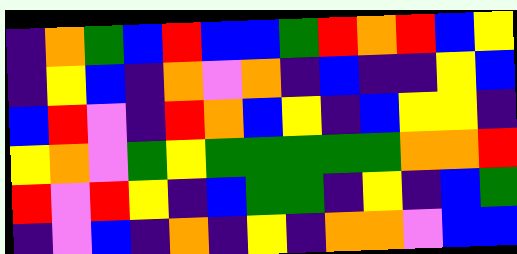[["indigo", "orange", "green", "blue", "red", "blue", "blue", "green", "red", "orange", "red", "blue", "yellow"], ["indigo", "yellow", "blue", "indigo", "orange", "violet", "orange", "indigo", "blue", "indigo", "indigo", "yellow", "blue"], ["blue", "red", "violet", "indigo", "red", "orange", "blue", "yellow", "indigo", "blue", "yellow", "yellow", "indigo"], ["yellow", "orange", "violet", "green", "yellow", "green", "green", "green", "green", "green", "orange", "orange", "red"], ["red", "violet", "red", "yellow", "indigo", "blue", "green", "green", "indigo", "yellow", "indigo", "blue", "green"], ["indigo", "violet", "blue", "indigo", "orange", "indigo", "yellow", "indigo", "orange", "orange", "violet", "blue", "blue"]]